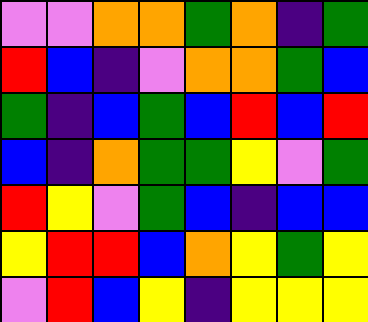[["violet", "violet", "orange", "orange", "green", "orange", "indigo", "green"], ["red", "blue", "indigo", "violet", "orange", "orange", "green", "blue"], ["green", "indigo", "blue", "green", "blue", "red", "blue", "red"], ["blue", "indigo", "orange", "green", "green", "yellow", "violet", "green"], ["red", "yellow", "violet", "green", "blue", "indigo", "blue", "blue"], ["yellow", "red", "red", "blue", "orange", "yellow", "green", "yellow"], ["violet", "red", "blue", "yellow", "indigo", "yellow", "yellow", "yellow"]]